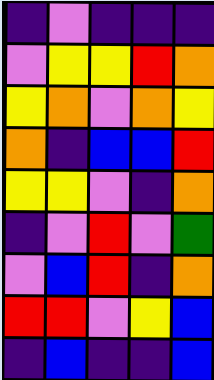[["indigo", "violet", "indigo", "indigo", "indigo"], ["violet", "yellow", "yellow", "red", "orange"], ["yellow", "orange", "violet", "orange", "yellow"], ["orange", "indigo", "blue", "blue", "red"], ["yellow", "yellow", "violet", "indigo", "orange"], ["indigo", "violet", "red", "violet", "green"], ["violet", "blue", "red", "indigo", "orange"], ["red", "red", "violet", "yellow", "blue"], ["indigo", "blue", "indigo", "indigo", "blue"]]